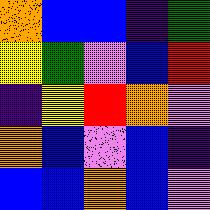[["orange", "blue", "blue", "indigo", "green"], ["yellow", "green", "violet", "blue", "red"], ["indigo", "yellow", "red", "orange", "violet"], ["orange", "blue", "violet", "blue", "indigo"], ["blue", "blue", "orange", "blue", "violet"]]